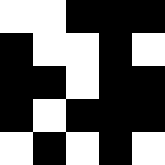[["white", "white", "black", "black", "black"], ["black", "white", "white", "black", "white"], ["black", "black", "white", "black", "black"], ["black", "white", "black", "black", "black"], ["white", "black", "white", "black", "white"]]